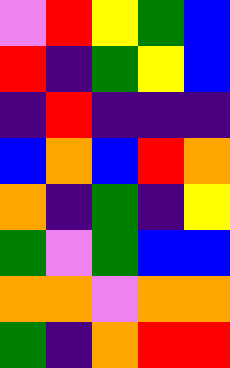[["violet", "red", "yellow", "green", "blue"], ["red", "indigo", "green", "yellow", "blue"], ["indigo", "red", "indigo", "indigo", "indigo"], ["blue", "orange", "blue", "red", "orange"], ["orange", "indigo", "green", "indigo", "yellow"], ["green", "violet", "green", "blue", "blue"], ["orange", "orange", "violet", "orange", "orange"], ["green", "indigo", "orange", "red", "red"]]